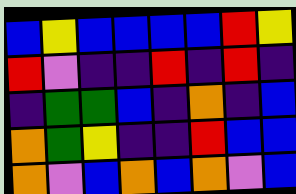[["blue", "yellow", "blue", "blue", "blue", "blue", "red", "yellow"], ["red", "violet", "indigo", "indigo", "red", "indigo", "red", "indigo"], ["indigo", "green", "green", "blue", "indigo", "orange", "indigo", "blue"], ["orange", "green", "yellow", "indigo", "indigo", "red", "blue", "blue"], ["orange", "violet", "blue", "orange", "blue", "orange", "violet", "blue"]]